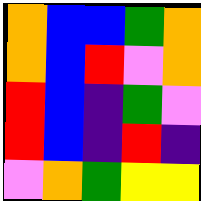[["orange", "blue", "blue", "green", "orange"], ["orange", "blue", "red", "violet", "orange"], ["red", "blue", "indigo", "green", "violet"], ["red", "blue", "indigo", "red", "indigo"], ["violet", "orange", "green", "yellow", "yellow"]]